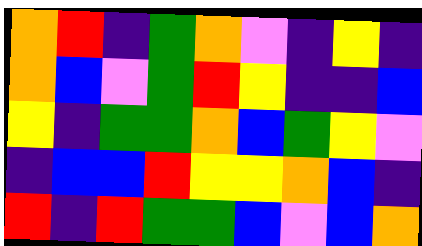[["orange", "red", "indigo", "green", "orange", "violet", "indigo", "yellow", "indigo"], ["orange", "blue", "violet", "green", "red", "yellow", "indigo", "indigo", "blue"], ["yellow", "indigo", "green", "green", "orange", "blue", "green", "yellow", "violet"], ["indigo", "blue", "blue", "red", "yellow", "yellow", "orange", "blue", "indigo"], ["red", "indigo", "red", "green", "green", "blue", "violet", "blue", "orange"]]